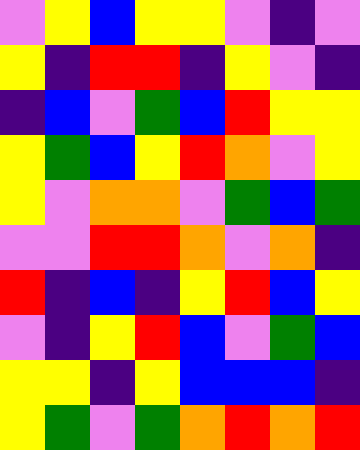[["violet", "yellow", "blue", "yellow", "yellow", "violet", "indigo", "violet"], ["yellow", "indigo", "red", "red", "indigo", "yellow", "violet", "indigo"], ["indigo", "blue", "violet", "green", "blue", "red", "yellow", "yellow"], ["yellow", "green", "blue", "yellow", "red", "orange", "violet", "yellow"], ["yellow", "violet", "orange", "orange", "violet", "green", "blue", "green"], ["violet", "violet", "red", "red", "orange", "violet", "orange", "indigo"], ["red", "indigo", "blue", "indigo", "yellow", "red", "blue", "yellow"], ["violet", "indigo", "yellow", "red", "blue", "violet", "green", "blue"], ["yellow", "yellow", "indigo", "yellow", "blue", "blue", "blue", "indigo"], ["yellow", "green", "violet", "green", "orange", "red", "orange", "red"]]